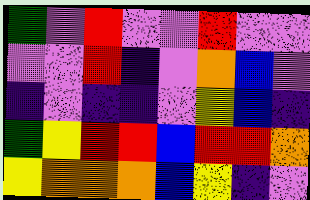[["green", "violet", "red", "violet", "violet", "red", "violet", "violet"], ["violet", "violet", "red", "indigo", "violet", "orange", "blue", "violet"], ["indigo", "violet", "indigo", "indigo", "violet", "yellow", "blue", "indigo"], ["green", "yellow", "red", "red", "blue", "red", "red", "orange"], ["yellow", "orange", "orange", "orange", "blue", "yellow", "indigo", "violet"]]